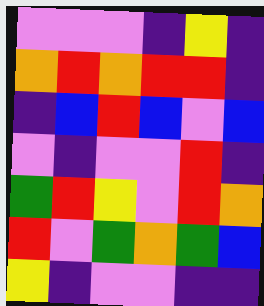[["violet", "violet", "violet", "indigo", "yellow", "indigo"], ["orange", "red", "orange", "red", "red", "indigo"], ["indigo", "blue", "red", "blue", "violet", "blue"], ["violet", "indigo", "violet", "violet", "red", "indigo"], ["green", "red", "yellow", "violet", "red", "orange"], ["red", "violet", "green", "orange", "green", "blue"], ["yellow", "indigo", "violet", "violet", "indigo", "indigo"]]